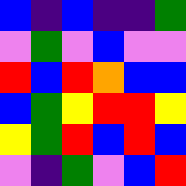[["blue", "indigo", "blue", "indigo", "indigo", "green"], ["violet", "green", "violet", "blue", "violet", "violet"], ["red", "blue", "red", "orange", "blue", "blue"], ["blue", "green", "yellow", "red", "red", "yellow"], ["yellow", "green", "red", "blue", "red", "blue"], ["violet", "indigo", "green", "violet", "blue", "red"]]